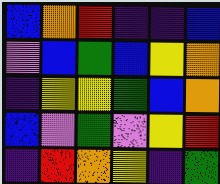[["blue", "orange", "red", "indigo", "indigo", "blue"], ["violet", "blue", "green", "blue", "yellow", "orange"], ["indigo", "yellow", "yellow", "green", "blue", "orange"], ["blue", "violet", "green", "violet", "yellow", "red"], ["indigo", "red", "orange", "yellow", "indigo", "green"]]